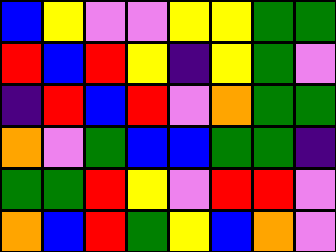[["blue", "yellow", "violet", "violet", "yellow", "yellow", "green", "green"], ["red", "blue", "red", "yellow", "indigo", "yellow", "green", "violet"], ["indigo", "red", "blue", "red", "violet", "orange", "green", "green"], ["orange", "violet", "green", "blue", "blue", "green", "green", "indigo"], ["green", "green", "red", "yellow", "violet", "red", "red", "violet"], ["orange", "blue", "red", "green", "yellow", "blue", "orange", "violet"]]